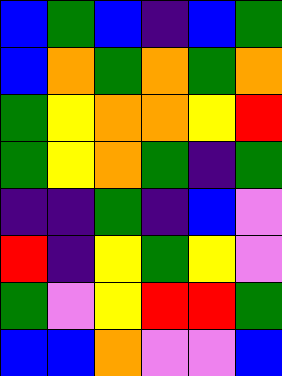[["blue", "green", "blue", "indigo", "blue", "green"], ["blue", "orange", "green", "orange", "green", "orange"], ["green", "yellow", "orange", "orange", "yellow", "red"], ["green", "yellow", "orange", "green", "indigo", "green"], ["indigo", "indigo", "green", "indigo", "blue", "violet"], ["red", "indigo", "yellow", "green", "yellow", "violet"], ["green", "violet", "yellow", "red", "red", "green"], ["blue", "blue", "orange", "violet", "violet", "blue"]]